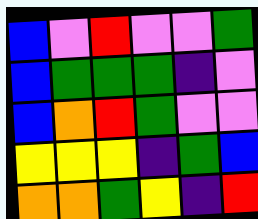[["blue", "violet", "red", "violet", "violet", "green"], ["blue", "green", "green", "green", "indigo", "violet"], ["blue", "orange", "red", "green", "violet", "violet"], ["yellow", "yellow", "yellow", "indigo", "green", "blue"], ["orange", "orange", "green", "yellow", "indigo", "red"]]